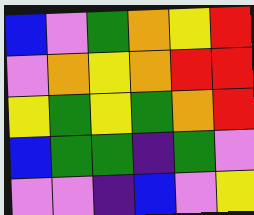[["blue", "violet", "green", "orange", "yellow", "red"], ["violet", "orange", "yellow", "orange", "red", "red"], ["yellow", "green", "yellow", "green", "orange", "red"], ["blue", "green", "green", "indigo", "green", "violet"], ["violet", "violet", "indigo", "blue", "violet", "yellow"]]